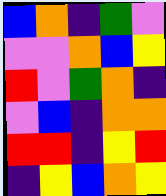[["blue", "orange", "indigo", "green", "violet"], ["violet", "violet", "orange", "blue", "yellow"], ["red", "violet", "green", "orange", "indigo"], ["violet", "blue", "indigo", "orange", "orange"], ["red", "red", "indigo", "yellow", "red"], ["indigo", "yellow", "blue", "orange", "yellow"]]